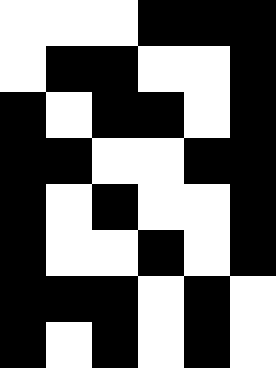[["white", "white", "white", "black", "black", "black"], ["white", "black", "black", "white", "white", "black"], ["black", "white", "black", "black", "white", "black"], ["black", "black", "white", "white", "black", "black"], ["black", "white", "black", "white", "white", "black"], ["black", "white", "white", "black", "white", "black"], ["black", "black", "black", "white", "black", "white"], ["black", "white", "black", "white", "black", "white"]]